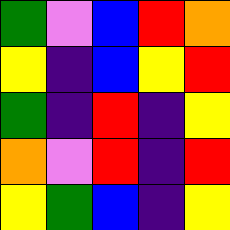[["green", "violet", "blue", "red", "orange"], ["yellow", "indigo", "blue", "yellow", "red"], ["green", "indigo", "red", "indigo", "yellow"], ["orange", "violet", "red", "indigo", "red"], ["yellow", "green", "blue", "indigo", "yellow"]]